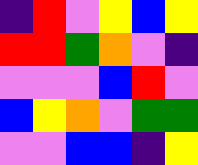[["indigo", "red", "violet", "yellow", "blue", "yellow"], ["red", "red", "green", "orange", "violet", "indigo"], ["violet", "violet", "violet", "blue", "red", "violet"], ["blue", "yellow", "orange", "violet", "green", "green"], ["violet", "violet", "blue", "blue", "indigo", "yellow"]]